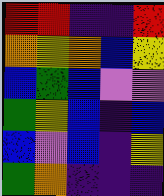[["red", "red", "indigo", "indigo", "red"], ["orange", "yellow", "orange", "blue", "yellow"], ["blue", "green", "blue", "violet", "violet"], ["green", "yellow", "blue", "indigo", "blue"], ["blue", "violet", "blue", "indigo", "yellow"], ["green", "orange", "indigo", "indigo", "indigo"]]